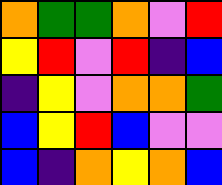[["orange", "green", "green", "orange", "violet", "red"], ["yellow", "red", "violet", "red", "indigo", "blue"], ["indigo", "yellow", "violet", "orange", "orange", "green"], ["blue", "yellow", "red", "blue", "violet", "violet"], ["blue", "indigo", "orange", "yellow", "orange", "blue"]]